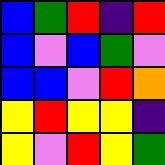[["blue", "green", "red", "indigo", "red"], ["blue", "violet", "blue", "green", "violet"], ["blue", "blue", "violet", "red", "orange"], ["yellow", "red", "yellow", "yellow", "indigo"], ["yellow", "violet", "red", "yellow", "green"]]